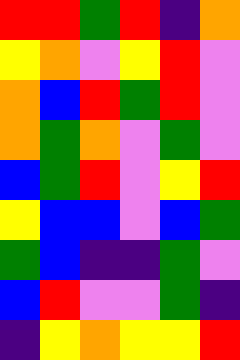[["red", "red", "green", "red", "indigo", "orange"], ["yellow", "orange", "violet", "yellow", "red", "violet"], ["orange", "blue", "red", "green", "red", "violet"], ["orange", "green", "orange", "violet", "green", "violet"], ["blue", "green", "red", "violet", "yellow", "red"], ["yellow", "blue", "blue", "violet", "blue", "green"], ["green", "blue", "indigo", "indigo", "green", "violet"], ["blue", "red", "violet", "violet", "green", "indigo"], ["indigo", "yellow", "orange", "yellow", "yellow", "red"]]